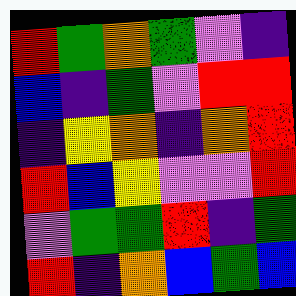[["red", "green", "orange", "green", "violet", "indigo"], ["blue", "indigo", "green", "violet", "red", "red"], ["indigo", "yellow", "orange", "indigo", "orange", "red"], ["red", "blue", "yellow", "violet", "violet", "red"], ["violet", "green", "green", "red", "indigo", "green"], ["red", "indigo", "orange", "blue", "green", "blue"]]